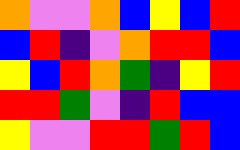[["orange", "violet", "violet", "orange", "blue", "yellow", "blue", "red"], ["blue", "red", "indigo", "violet", "orange", "red", "red", "blue"], ["yellow", "blue", "red", "orange", "green", "indigo", "yellow", "red"], ["red", "red", "green", "violet", "indigo", "red", "blue", "blue"], ["yellow", "violet", "violet", "red", "red", "green", "red", "blue"]]